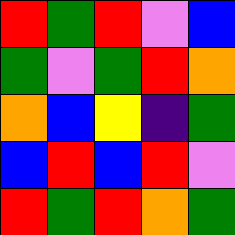[["red", "green", "red", "violet", "blue"], ["green", "violet", "green", "red", "orange"], ["orange", "blue", "yellow", "indigo", "green"], ["blue", "red", "blue", "red", "violet"], ["red", "green", "red", "orange", "green"]]